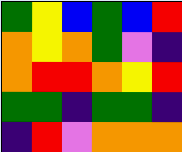[["green", "yellow", "blue", "green", "blue", "red"], ["orange", "yellow", "orange", "green", "violet", "indigo"], ["orange", "red", "red", "orange", "yellow", "red"], ["green", "green", "indigo", "green", "green", "indigo"], ["indigo", "red", "violet", "orange", "orange", "orange"]]